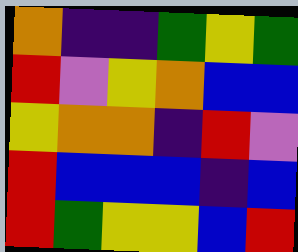[["orange", "indigo", "indigo", "green", "yellow", "green"], ["red", "violet", "yellow", "orange", "blue", "blue"], ["yellow", "orange", "orange", "indigo", "red", "violet"], ["red", "blue", "blue", "blue", "indigo", "blue"], ["red", "green", "yellow", "yellow", "blue", "red"]]